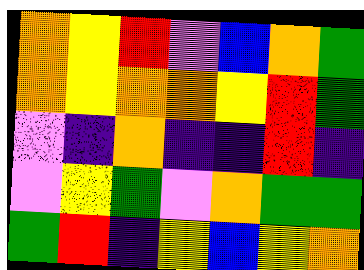[["orange", "yellow", "red", "violet", "blue", "orange", "green"], ["orange", "yellow", "orange", "orange", "yellow", "red", "green"], ["violet", "indigo", "orange", "indigo", "indigo", "red", "indigo"], ["violet", "yellow", "green", "violet", "orange", "green", "green"], ["green", "red", "indigo", "yellow", "blue", "yellow", "orange"]]